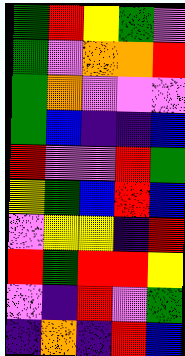[["green", "red", "yellow", "green", "violet"], ["green", "violet", "orange", "orange", "red"], ["green", "orange", "violet", "violet", "violet"], ["green", "blue", "indigo", "indigo", "blue"], ["red", "violet", "violet", "red", "green"], ["yellow", "green", "blue", "red", "blue"], ["violet", "yellow", "yellow", "indigo", "red"], ["red", "green", "red", "red", "yellow"], ["violet", "indigo", "red", "violet", "green"], ["indigo", "orange", "indigo", "red", "blue"]]